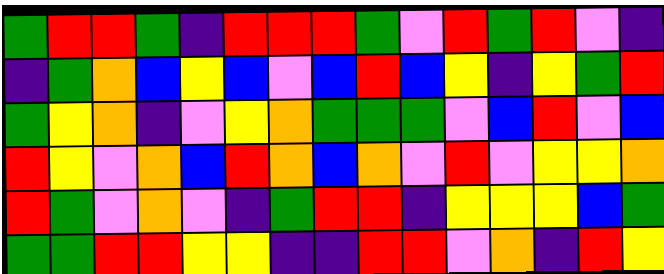[["green", "red", "red", "green", "indigo", "red", "red", "red", "green", "violet", "red", "green", "red", "violet", "indigo"], ["indigo", "green", "orange", "blue", "yellow", "blue", "violet", "blue", "red", "blue", "yellow", "indigo", "yellow", "green", "red"], ["green", "yellow", "orange", "indigo", "violet", "yellow", "orange", "green", "green", "green", "violet", "blue", "red", "violet", "blue"], ["red", "yellow", "violet", "orange", "blue", "red", "orange", "blue", "orange", "violet", "red", "violet", "yellow", "yellow", "orange"], ["red", "green", "violet", "orange", "violet", "indigo", "green", "red", "red", "indigo", "yellow", "yellow", "yellow", "blue", "green"], ["green", "green", "red", "red", "yellow", "yellow", "indigo", "indigo", "red", "red", "violet", "orange", "indigo", "red", "yellow"]]